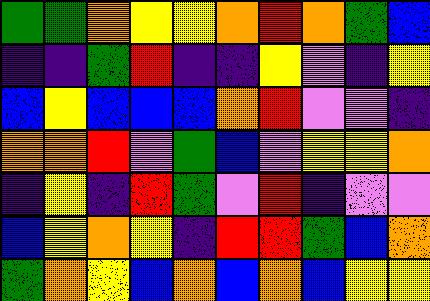[["green", "green", "orange", "yellow", "yellow", "orange", "red", "orange", "green", "blue"], ["indigo", "indigo", "green", "red", "indigo", "indigo", "yellow", "violet", "indigo", "yellow"], ["blue", "yellow", "blue", "blue", "blue", "orange", "red", "violet", "violet", "indigo"], ["orange", "orange", "red", "violet", "green", "blue", "violet", "yellow", "yellow", "orange"], ["indigo", "yellow", "indigo", "red", "green", "violet", "red", "indigo", "violet", "violet"], ["blue", "yellow", "orange", "yellow", "indigo", "red", "red", "green", "blue", "orange"], ["green", "orange", "yellow", "blue", "orange", "blue", "orange", "blue", "yellow", "yellow"]]